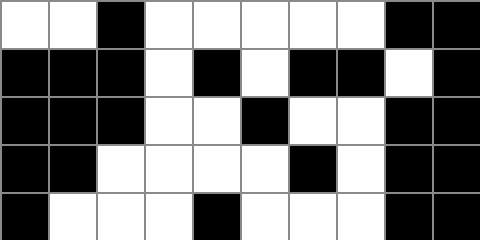[["white", "white", "black", "white", "white", "white", "white", "white", "black", "black"], ["black", "black", "black", "white", "black", "white", "black", "black", "white", "black"], ["black", "black", "black", "white", "white", "black", "white", "white", "black", "black"], ["black", "black", "white", "white", "white", "white", "black", "white", "black", "black"], ["black", "white", "white", "white", "black", "white", "white", "white", "black", "black"]]